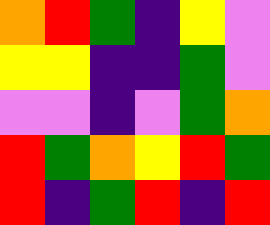[["orange", "red", "green", "indigo", "yellow", "violet"], ["yellow", "yellow", "indigo", "indigo", "green", "violet"], ["violet", "violet", "indigo", "violet", "green", "orange"], ["red", "green", "orange", "yellow", "red", "green"], ["red", "indigo", "green", "red", "indigo", "red"]]